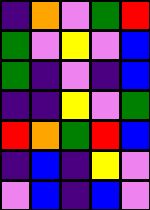[["indigo", "orange", "violet", "green", "red"], ["green", "violet", "yellow", "violet", "blue"], ["green", "indigo", "violet", "indigo", "blue"], ["indigo", "indigo", "yellow", "violet", "green"], ["red", "orange", "green", "red", "blue"], ["indigo", "blue", "indigo", "yellow", "violet"], ["violet", "blue", "indigo", "blue", "violet"]]